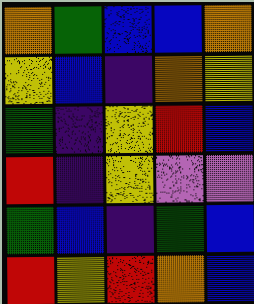[["orange", "green", "blue", "blue", "orange"], ["yellow", "blue", "indigo", "orange", "yellow"], ["green", "indigo", "yellow", "red", "blue"], ["red", "indigo", "yellow", "violet", "violet"], ["green", "blue", "indigo", "green", "blue"], ["red", "yellow", "red", "orange", "blue"]]